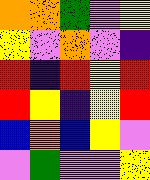[["orange", "orange", "green", "violet", "yellow"], ["yellow", "violet", "orange", "violet", "indigo"], ["red", "indigo", "red", "yellow", "red"], ["red", "yellow", "indigo", "yellow", "red"], ["blue", "orange", "blue", "yellow", "violet"], ["violet", "green", "violet", "violet", "yellow"]]